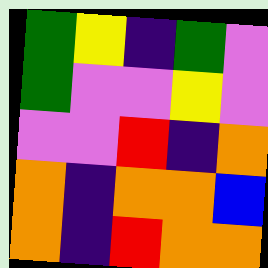[["green", "yellow", "indigo", "green", "violet"], ["green", "violet", "violet", "yellow", "violet"], ["violet", "violet", "red", "indigo", "orange"], ["orange", "indigo", "orange", "orange", "blue"], ["orange", "indigo", "red", "orange", "orange"]]